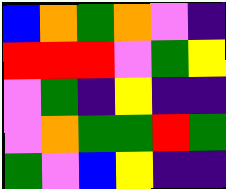[["blue", "orange", "green", "orange", "violet", "indigo"], ["red", "red", "red", "violet", "green", "yellow"], ["violet", "green", "indigo", "yellow", "indigo", "indigo"], ["violet", "orange", "green", "green", "red", "green"], ["green", "violet", "blue", "yellow", "indigo", "indigo"]]